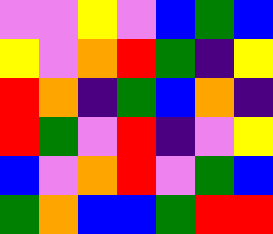[["violet", "violet", "yellow", "violet", "blue", "green", "blue"], ["yellow", "violet", "orange", "red", "green", "indigo", "yellow"], ["red", "orange", "indigo", "green", "blue", "orange", "indigo"], ["red", "green", "violet", "red", "indigo", "violet", "yellow"], ["blue", "violet", "orange", "red", "violet", "green", "blue"], ["green", "orange", "blue", "blue", "green", "red", "red"]]